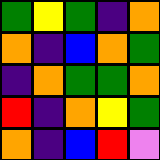[["green", "yellow", "green", "indigo", "orange"], ["orange", "indigo", "blue", "orange", "green"], ["indigo", "orange", "green", "green", "orange"], ["red", "indigo", "orange", "yellow", "green"], ["orange", "indigo", "blue", "red", "violet"]]